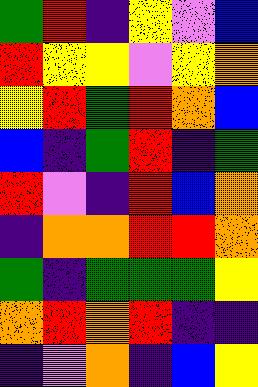[["green", "red", "indigo", "yellow", "violet", "blue"], ["red", "yellow", "yellow", "violet", "yellow", "orange"], ["yellow", "red", "green", "red", "orange", "blue"], ["blue", "indigo", "green", "red", "indigo", "green"], ["red", "violet", "indigo", "red", "blue", "orange"], ["indigo", "orange", "orange", "red", "red", "orange"], ["green", "indigo", "green", "green", "green", "yellow"], ["orange", "red", "orange", "red", "indigo", "indigo"], ["indigo", "violet", "orange", "indigo", "blue", "yellow"]]